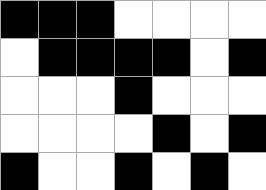[["black", "black", "black", "white", "white", "white", "white"], ["white", "black", "black", "black", "black", "white", "black"], ["white", "white", "white", "black", "white", "white", "white"], ["white", "white", "white", "white", "black", "white", "black"], ["black", "white", "white", "black", "white", "black", "white"]]